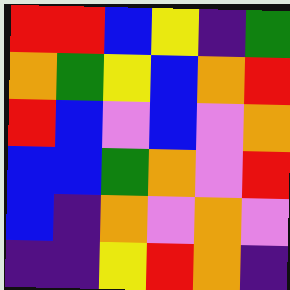[["red", "red", "blue", "yellow", "indigo", "green"], ["orange", "green", "yellow", "blue", "orange", "red"], ["red", "blue", "violet", "blue", "violet", "orange"], ["blue", "blue", "green", "orange", "violet", "red"], ["blue", "indigo", "orange", "violet", "orange", "violet"], ["indigo", "indigo", "yellow", "red", "orange", "indigo"]]